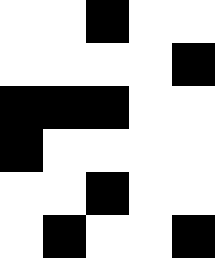[["white", "white", "black", "white", "white"], ["white", "white", "white", "white", "black"], ["black", "black", "black", "white", "white"], ["black", "white", "white", "white", "white"], ["white", "white", "black", "white", "white"], ["white", "black", "white", "white", "black"]]